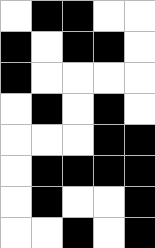[["white", "black", "black", "white", "white"], ["black", "white", "black", "black", "white"], ["black", "white", "white", "white", "white"], ["white", "black", "white", "black", "white"], ["white", "white", "white", "black", "black"], ["white", "black", "black", "black", "black"], ["white", "black", "white", "white", "black"], ["white", "white", "black", "white", "black"]]